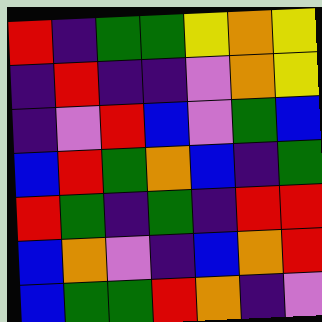[["red", "indigo", "green", "green", "yellow", "orange", "yellow"], ["indigo", "red", "indigo", "indigo", "violet", "orange", "yellow"], ["indigo", "violet", "red", "blue", "violet", "green", "blue"], ["blue", "red", "green", "orange", "blue", "indigo", "green"], ["red", "green", "indigo", "green", "indigo", "red", "red"], ["blue", "orange", "violet", "indigo", "blue", "orange", "red"], ["blue", "green", "green", "red", "orange", "indigo", "violet"]]